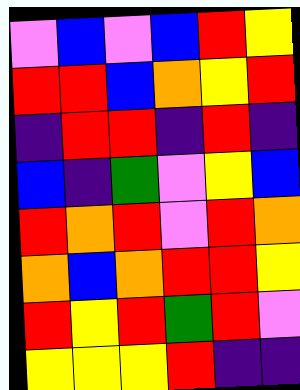[["violet", "blue", "violet", "blue", "red", "yellow"], ["red", "red", "blue", "orange", "yellow", "red"], ["indigo", "red", "red", "indigo", "red", "indigo"], ["blue", "indigo", "green", "violet", "yellow", "blue"], ["red", "orange", "red", "violet", "red", "orange"], ["orange", "blue", "orange", "red", "red", "yellow"], ["red", "yellow", "red", "green", "red", "violet"], ["yellow", "yellow", "yellow", "red", "indigo", "indigo"]]